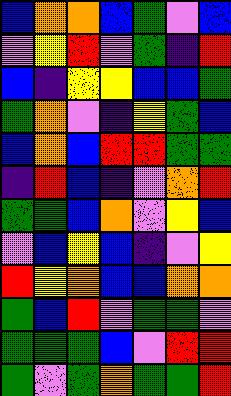[["blue", "orange", "orange", "blue", "green", "violet", "blue"], ["violet", "yellow", "red", "violet", "green", "indigo", "red"], ["blue", "indigo", "yellow", "yellow", "blue", "blue", "green"], ["green", "orange", "violet", "indigo", "yellow", "green", "blue"], ["blue", "orange", "blue", "red", "red", "green", "green"], ["indigo", "red", "blue", "indigo", "violet", "orange", "red"], ["green", "green", "blue", "orange", "violet", "yellow", "blue"], ["violet", "blue", "yellow", "blue", "indigo", "violet", "yellow"], ["red", "yellow", "orange", "blue", "blue", "orange", "orange"], ["green", "blue", "red", "violet", "green", "green", "violet"], ["green", "green", "green", "blue", "violet", "red", "red"], ["green", "violet", "green", "orange", "green", "green", "red"]]